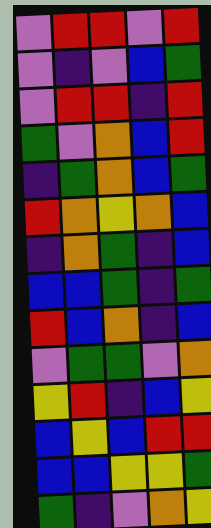[["violet", "red", "red", "violet", "red"], ["violet", "indigo", "violet", "blue", "green"], ["violet", "red", "red", "indigo", "red"], ["green", "violet", "orange", "blue", "red"], ["indigo", "green", "orange", "blue", "green"], ["red", "orange", "yellow", "orange", "blue"], ["indigo", "orange", "green", "indigo", "blue"], ["blue", "blue", "green", "indigo", "green"], ["red", "blue", "orange", "indigo", "blue"], ["violet", "green", "green", "violet", "orange"], ["yellow", "red", "indigo", "blue", "yellow"], ["blue", "yellow", "blue", "red", "red"], ["blue", "blue", "yellow", "yellow", "green"], ["green", "indigo", "violet", "orange", "yellow"]]